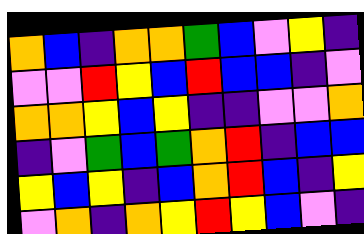[["orange", "blue", "indigo", "orange", "orange", "green", "blue", "violet", "yellow", "indigo"], ["violet", "violet", "red", "yellow", "blue", "red", "blue", "blue", "indigo", "violet"], ["orange", "orange", "yellow", "blue", "yellow", "indigo", "indigo", "violet", "violet", "orange"], ["indigo", "violet", "green", "blue", "green", "orange", "red", "indigo", "blue", "blue"], ["yellow", "blue", "yellow", "indigo", "blue", "orange", "red", "blue", "indigo", "yellow"], ["violet", "orange", "indigo", "orange", "yellow", "red", "yellow", "blue", "violet", "indigo"]]